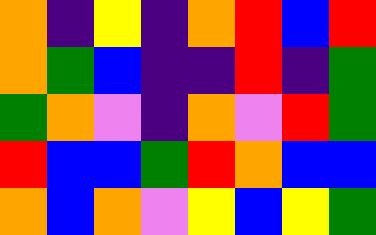[["orange", "indigo", "yellow", "indigo", "orange", "red", "blue", "red"], ["orange", "green", "blue", "indigo", "indigo", "red", "indigo", "green"], ["green", "orange", "violet", "indigo", "orange", "violet", "red", "green"], ["red", "blue", "blue", "green", "red", "orange", "blue", "blue"], ["orange", "blue", "orange", "violet", "yellow", "blue", "yellow", "green"]]